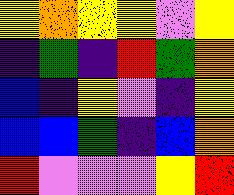[["yellow", "orange", "yellow", "yellow", "violet", "yellow"], ["indigo", "green", "indigo", "red", "green", "orange"], ["blue", "indigo", "yellow", "violet", "indigo", "yellow"], ["blue", "blue", "green", "indigo", "blue", "orange"], ["red", "violet", "violet", "violet", "yellow", "red"]]